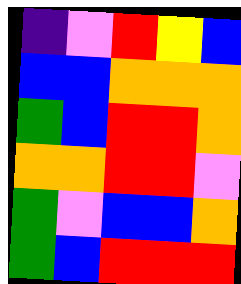[["indigo", "violet", "red", "yellow", "blue"], ["blue", "blue", "orange", "orange", "orange"], ["green", "blue", "red", "red", "orange"], ["orange", "orange", "red", "red", "violet"], ["green", "violet", "blue", "blue", "orange"], ["green", "blue", "red", "red", "red"]]